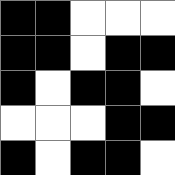[["black", "black", "white", "white", "white"], ["black", "black", "white", "black", "black"], ["black", "white", "black", "black", "white"], ["white", "white", "white", "black", "black"], ["black", "white", "black", "black", "white"]]